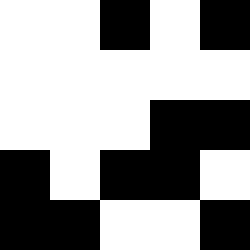[["white", "white", "black", "white", "black"], ["white", "white", "white", "white", "white"], ["white", "white", "white", "black", "black"], ["black", "white", "black", "black", "white"], ["black", "black", "white", "white", "black"]]